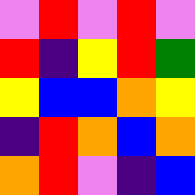[["violet", "red", "violet", "red", "violet"], ["red", "indigo", "yellow", "red", "green"], ["yellow", "blue", "blue", "orange", "yellow"], ["indigo", "red", "orange", "blue", "orange"], ["orange", "red", "violet", "indigo", "blue"]]